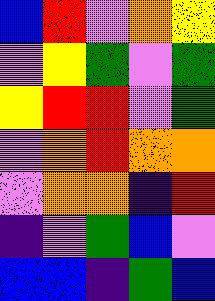[["blue", "red", "violet", "orange", "yellow"], ["violet", "yellow", "green", "violet", "green"], ["yellow", "red", "red", "violet", "green"], ["violet", "orange", "red", "orange", "orange"], ["violet", "orange", "orange", "indigo", "red"], ["indigo", "violet", "green", "blue", "violet"], ["blue", "blue", "indigo", "green", "blue"]]